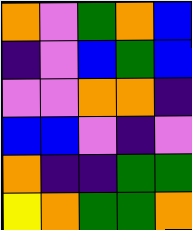[["orange", "violet", "green", "orange", "blue"], ["indigo", "violet", "blue", "green", "blue"], ["violet", "violet", "orange", "orange", "indigo"], ["blue", "blue", "violet", "indigo", "violet"], ["orange", "indigo", "indigo", "green", "green"], ["yellow", "orange", "green", "green", "orange"]]